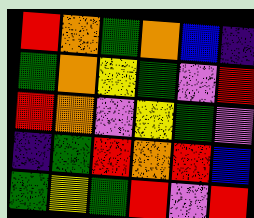[["red", "orange", "green", "orange", "blue", "indigo"], ["green", "orange", "yellow", "green", "violet", "red"], ["red", "orange", "violet", "yellow", "green", "violet"], ["indigo", "green", "red", "orange", "red", "blue"], ["green", "yellow", "green", "red", "violet", "red"]]